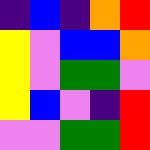[["indigo", "blue", "indigo", "orange", "red"], ["yellow", "violet", "blue", "blue", "orange"], ["yellow", "violet", "green", "green", "violet"], ["yellow", "blue", "violet", "indigo", "red"], ["violet", "violet", "green", "green", "red"]]